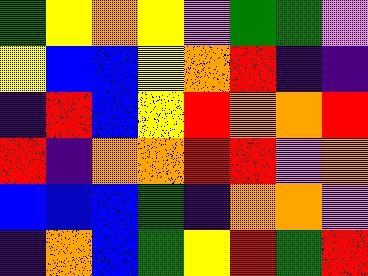[["green", "yellow", "orange", "yellow", "violet", "green", "green", "violet"], ["yellow", "blue", "blue", "yellow", "orange", "red", "indigo", "indigo"], ["indigo", "red", "blue", "yellow", "red", "orange", "orange", "red"], ["red", "indigo", "orange", "orange", "red", "red", "violet", "orange"], ["blue", "blue", "blue", "green", "indigo", "orange", "orange", "violet"], ["indigo", "orange", "blue", "green", "yellow", "red", "green", "red"]]